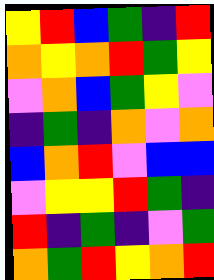[["yellow", "red", "blue", "green", "indigo", "red"], ["orange", "yellow", "orange", "red", "green", "yellow"], ["violet", "orange", "blue", "green", "yellow", "violet"], ["indigo", "green", "indigo", "orange", "violet", "orange"], ["blue", "orange", "red", "violet", "blue", "blue"], ["violet", "yellow", "yellow", "red", "green", "indigo"], ["red", "indigo", "green", "indigo", "violet", "green"], ["orange", "green", "red", "yellow", "orange", "red"]]